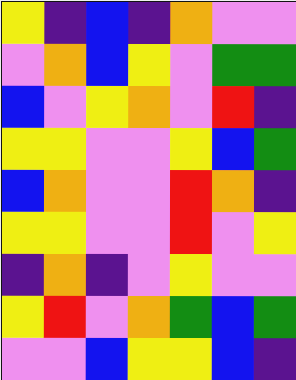[["yellow", "indigo", "blue", "indigo", "orange", "violet", "violet"], ["violet", "orange", "blue", "yellow", "violet", "green", "green"], ["blue", "violet", "yellow", "orange", "violet", "red", "indigo"], ["yellow", "yellow", "violet", "violet", "yellow", "blue", "green"], ["blue", "orange", "violet", "violet", "red", "orange", "indigo"], ["yellow", "yellow", "violet", "violet", "red", "violet", "yellow"], ["indigo", "orange", "indigo", "violet", "yellow", "violet", "violet"], ["yellow", "red", "violet", "orange", "green", "blue", "green"], ["violet", "violet", "blue", "yellow", "yellow", "blue", "indigo"]]